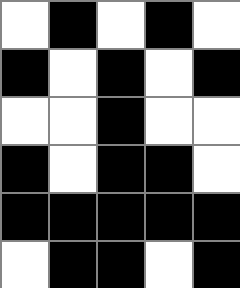[["white", "black", "white", "black", "white"], ["black", "white", "black", "white", "black"], ["white", "white", "black", "white", "white"], ["black", "white", "black", "black", "white"], ["black", "black", "black", "black", "black"], ["white", "black", "black", "white", "black"]]